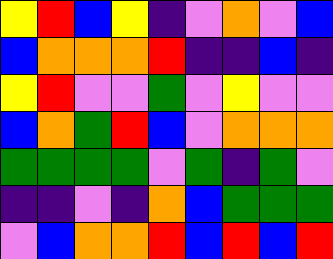[["yellow", "red", "blue", "yellow", "indigo", "violet", "orange", "violet", "blue"], ["blue", "orange", "orange", "orange", "red", "indigo", "indigo", "blue", "indigo"], ["yellow", "red", "violet", "violet", "green", "violet", "yellow", "violet", "violet"], ["blue", "orange", "green", "red", "blue", "violet", "orange", "orange", "orange"], ["green", "green", "green", "green", "violet", "green", "indigo", "green", "violet"], ["indigo", "indigo", "violet", "indigo", "orange", "blue", "green", "green", "green"], ["violet", "blue", "orange", "orange", "red", "blue", "red", "blue", "red"]]